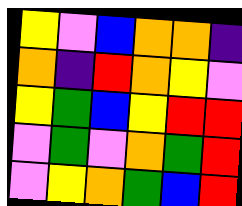[["yellow", "violet", "blue", "orange", "orange", "indigo"], ["orange", "indigo", "red", "orange", "yellow", "violet"], ["yellow", "green", "blue", "yellow", "red", "red"], ["violet", "green", "violet", "orange", "green", "red"], ["violet", "yellow", "orange", "green", "blue", "red"]]